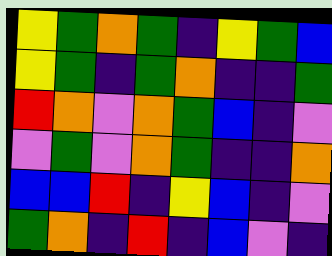[["yellow", "green", "orange", "green", "indigo", "yellow", "green", "blue"], ["yellow", "green", "indigo", "green", "orange", "indigo", "indigo", "green"], ["red", "orange", "violet", "orange", "green", "blue", "indigo", "violet"], ["violet", "green", "violet", "orange", "green", "indigo", "indigo", "orange"], ["blue", "blue", "red", "indigo", "yellow", "blue", "indigo", "violet"], ["green", "orange", "indigo", "red", "indigo", "blue", "violet", "indigo"]]